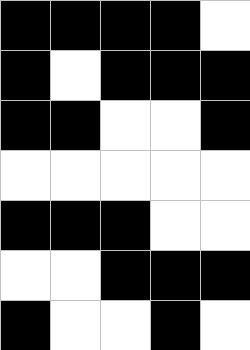[["black", "black", "black", "black", "white"], ["black", "white", "black", "black", "black"], ["black", "black", "white", "white", "black"], ["white", "white", "white", "white", "white"], ["black", "black", "black", "white", "white"], ["white", "white", "black", "black", "black"], ["black", "white", "white", "black", "white"]]